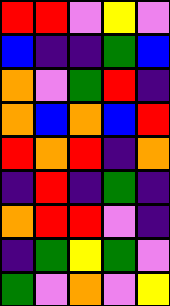[["red", "red", "violet", "yellow", "violet"], ["blue", "indigo", "indigo", "green", "blue"], ["orange", "violet", "green", "red", "indigo"], ["orange", "blue", "orange", "blue", "red"], ["red", "orange", "red", "indigo", "orange"], ["indigo", "red", "indigo", "green", "indigo"], ["orange", "red", "red", "violet", "indigo"], ["indigo", "green", "yellow", "green", "violet"], ["green", "violet", "orange", "violet", "yellow"]]